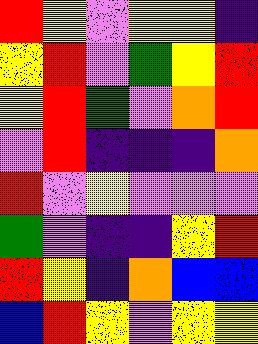[["red", "yellow", "violet", "yellow", "yellow", "indigo"], ["yellow", "red", "violet", "green", "yellow", "red"], ["yellow", "red", "green", "violet", "orange", "red"], ["violet", "red", "indigo", "indigo", "indigo", "orange"], ["red", "violet", "yellow", "violet", "violet", "violet"], ["green", "violet", "indigo", "indigo", "yellow", "red"], ["red", "yellow", "indigo", "orange", "blue", "blue"], ["blue", "red", "yellow", "violet", "yellow", "yellow"]]